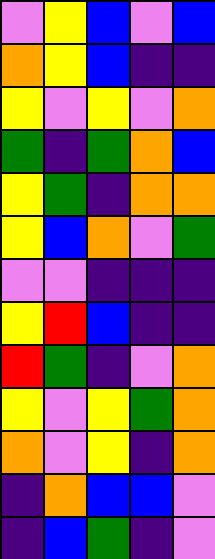[["violet", "yellow", "blue", "violet", "blue"], ["orange", "yellow", "blue", "indigo", "indigo"], ["yellow", "violet", "yellow", "violet", "orange"], ["green", "indigo", "green", "orange", "blue"], ["yellow", "green", "indigo", "orange", "orange"], ["yellow", "blue", "orange", "violet", "green"], ["violet", "violet", "indigo", "indigo", "indigo"], ["yellow", "red", "blue", "indigo", "indigo"], ["red", "green", "indigo", "violet", "orange"], ["yellow", "violet", "yellow", "green", "orange"], ["orange", "violet", "yellow", "indigo", "orange"], ["indigo", "orange", "blue", "blue", "violet"], ["indigo", "blue", "green", "indigo", "violet"]]